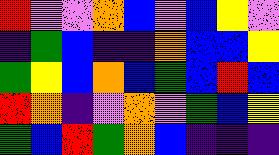[["red", "violet", "violet", "orange", "blue", "violet", "blue", "yellow", "violet"], ["indigo", "green", "blue", "indigo", "indigo", "orange", "blue", "blue", "yellow"], ["green", "yellow", "blue", "orange", "blue", "green", "blue", "red", "blue"], ["red", "orange", "indigo", "violet", "orange", "violet", "green", "blue", "yellow"], ["green", "blue", "red", "green", "orange", "blue", "indigo", "indigo", "indigo"]]